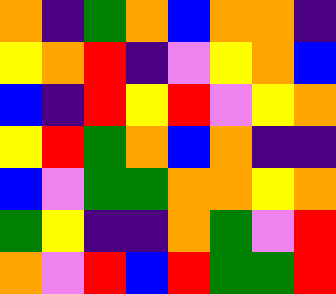[["orange", "indigo", "green", "orange", "blue", "orange", "orange", "indigo"], ["yellow", "orange", "red", "indigo", "violet", "yellow", "orange", "blue"], ["blue", "indigo", "red", "yellow", "red", "violet", "yellow", "orange"], ["yellow", "red", "green", "orange", "blue", "orange", "indigo", "indigo"], ["blue", "violet", "green", "green", "orange", "orange", "yellow", "orange"], ["green", "yellow", "indigo", "indigo", "orange", "green", "violet", "red"], ["orange", "violet", "red", "blue", "red", "green", "green", "red"]]